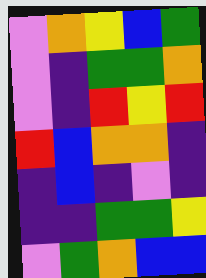[["violet", "orange", "yellow", "blue", "green"], ["violet", "indigo", "green", "green", "orange"], ["violet", "indigo", "red", "yellow", "red"], ["red", "blue", "orange", "orange", "indigo"], ["indigo", "blue", "indigo", "violet", "indigo"], ["indigo", "indigo", "green", "green", "yellow"], ["violet", "green", "orange", "blue", "blue"]]